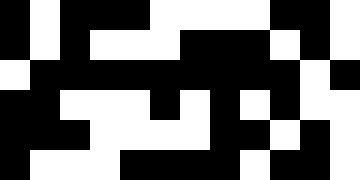[["black", "white", "black", "black", "black", "white", "white", "white", "white", "black", "black", "white"], ["black", "white", "black", "white", "white", "white", "black", "black", "black", "white", "black", "white"], ["white", "black", "black", "black", "black", "black", "black", "black", "black", "black", "white", "black"], ["black", "black", "white", "white", "white", "black", "white", "black", "white", "black", "white", "white"], ["black", "black", "black", "white", "white", "white", "white", "black", "black", "white", "black", "white"], ["black", "white", "white", "white", "black", "black", "black", "black", "white", "black", "black", "white"]]